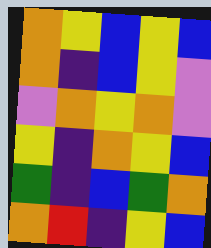[["orange", "yellow", "blue", "yellow", "blue"], ["orange", "indigo", "blue", "yellow", "violet"], ["violet", "orange", "yellow", "orange", "violet"], ["yellow", "indigo", "orange", "yellow", "blue"], ["green", "indigo", "blue", "green", "orange"], ["orange", "red", "indigo", "yellow", "blue"]]